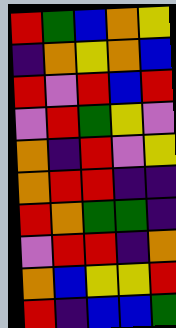[["red", "green", "blue", "orange", "yellow"], ["indigo", "orange", "yellow", "orange", "blue"], ["red", "violet", "red", "blue", "red"], ["violet", "red", "green", "yellow", "violet"], ["orange", "indigo", "red", "violet", "yellow"], ["orange", "red", "red", "indigo", "indigo"], ["red", "orange", "green", "green", "indigo"], ["violet", "red", "red", "indigo", "orange"], ["orange", "blue", "yellow", "yellow", "red"], ["red", "indigo", "blue", "blue", "green"]]